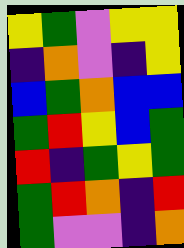[["yellow", "green", "violet", "yellow", "yellow"], ["indigo", "orange", "violet", "indigo", "yellow"], ["blue", "green", "orange", "blue", "blue"], ["green", "red", "yellow", "blue", "green"], ["red", "indigo", "green", "yellow", "green"], ["green", "red", "orange", "indigo", "red"], ["green", "violet", "violet", "indigo", "orange"]]